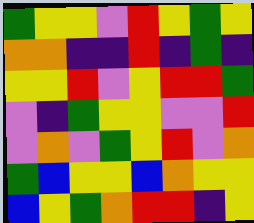[["green", "yellow", "yellow", "violet", "red", "yellow", "green", "yellow"], ["orange", "orange", "indigo", "indigo", "red", "indigo", "green", "indigo"], ["yellow", "yellow", "red", "violet", "yellow", "red", "red", "green"], ["violet", "indigo", "green", "yellow", "yellow", "violet", "violet", "red"], ["violet", "orange", "violet", "green", "yellow", "red", "violet", "orange"], ["green", "blue", "yellow", "yellow", "blue", "orange", "yellow", "yellow"], ["blue", "yellow", "green", "orange", "red", "red", "indigo", "yellow"]]